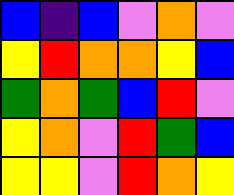[["blue", "indigo", "blue", "violet", "orange", "violet"], ["yellow", "red", "orange", "orange", "yellow", "blue"], ["green", "orange", "green", "blue", "red", "violet"], ["yellow", "orange", "violet", "red", "green", "blue"], ["yellow", "yellow", "violet", "red", "orange", "yellow"]]